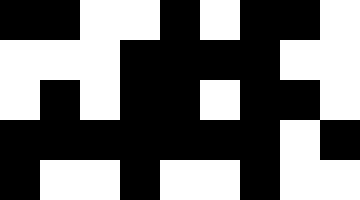[["black", "black", "white", "white", "black", "white", "black", "black", "white"], ["white", "white", "white", "black", "black", "black", "black", "white", "white"], ["white", "black", "white", "black", "black", "white", "black", "black", "white"], ["black", "black", "black", "black", "black", "black", "black", "white", "black"], ["black", "white", "white", "black", "white", "white", "black", "white", "white"]]